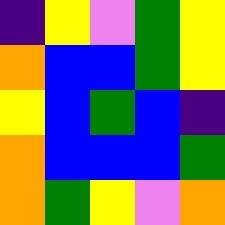[["indigo", "yellow", "violet", "green", "yellow"], ["orange", "blue", "blue", "green", "yellow"], ["yellow", "blue", "green", "blue", "indigo"], ["orange", "blue", "blue", "blue", "green"], ["orange", "green", "yellow", "violet", "orange"]]